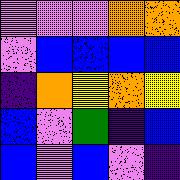[["violet", "violet", "violet", "orange", "orange"], ["violet", "blue", "blue", "blue", "blue"], ["indigo", "orange", "yellow", "orange", "yellow"], ["blue", "violet", "green", "indigo", "blue"], ["blue", "violet", "blue", "violet", "indigo"]]